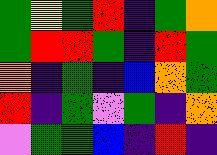[["green", "yellow", "green", "red", "indigo", "green", "orange"], ["green", "red", "red", "green", "indigo", "red", "green"], ["orange", "indigo", "green", "indigo", "blue", "orange", "green"], ["red", "indigo", "green", "violet", "green", "indigo", "orange"], ["violet", "green", "green", "blue", "indigo", "red", "indigo"]]